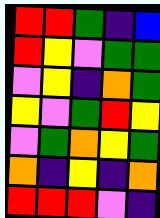[["red", "red", "green", "indigo", "blue"], ["red", "yellow", "violet", "green", "green"], ["violet", "yellow", "indigo", "orange", "green"], ["yellow", "violet", "green", "red", "yellow"], ["violet", "green", "orange", "yellow", "green"], ["orange", "indigo", "yellow", "indigo", "orange"], ["red", "red", "red", "violet", "indigo"]]